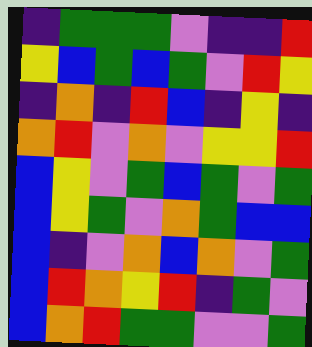[["indigo", "green", "green", "green", "violet", "indigo", "indigo", "red"], ["yellow", "blue", "green", "blue", "green", "violet", "red", "yellow"], ["indigo", "orange", "indigo", "red", "blue", "indigo", "yellow", "indigo"], ["orange", "red", "violet", "orange", "violet", "yellow", "yellow", "red"], ["blue", "yellow", "violet", "green", "blue", "green", "violet", "green"], ["blue", "yellow", "green", "violet", "orange", "green", "blue", "blue"], ["blue", "indigo", "violet", "orange", "blue", "orange", "violet", "green"], ["blue", "red", "orange", "yellow", "red", "indigo", "green", "violet"], ["blue", "orange", "red", "green", "green", "violet", "violet", "green"]]